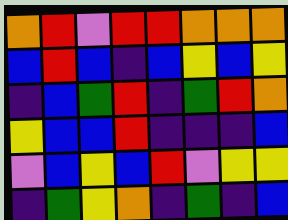[["orange", "red", "violet", "red", "red", "orange", "orange", "orange"], ["blue", "red", "blue", "indigo", "blue", "yellow", "blue", "yellow"], ["indigo", "blue", "green", "red", "indigo", "green", "red", "orange"], ["yellow", "blue", "blue", "red", "indigo", "indigo", "indigo", "blue"], ["violet", "blue", "yellow", "blue", "red", "violet", "yellow", "yellow"], ["indigo", "green", "yellow", "orange", "indigo", "green", "indigo", "blue"]]